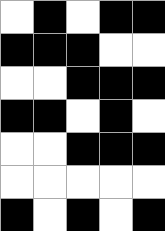[["white", "black", "white", "black", "black"], ["black", "black", "black", "white", "white"], ["white", "white", "black", "black", "black"], ["black", "black", "white", "black", "white"], ["white", "white", "black", "black", "black"], ["white", "white", "white", "white", "white"], ["black", "white", "black", "white", "black"]]